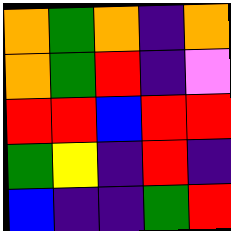[["orange", "green", "orange", "indigo", "orange"], ["orange", "green", "red", "indigo", "violet"], ["red", "red", "blue", "red", "red"], ["green", "yellow", "indigo", "red", "indigo"], ["blue", "indigo", "indigo", "green", "red"]]